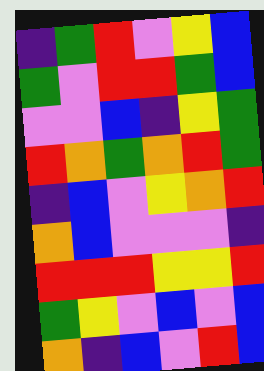[["indigo", "green", "red", "violet", "yellow", "blue"], ["green", "violet", "red", "red", "green", "blue"], ["violet", "violet", "blue", "indigo", "yellow", "green"], ["red", "orange", "green", "orange", "red", "green"], ["indigo", "blue", "violet", "yellow", "orange", "red"], ["orange", "blue", "violet", "violet", "violet", "indigo"], ["red", "red", "red", "yellow", "yellow", "red"], ["green", "yellow", "violet", "blue", "violet", "blue"], ["orange", "indigo", "blue", "violet", "red", "blue"]]